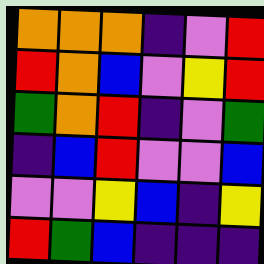[["orange", "orange", "orange", "indigo", "violet", "red"], ["red", "orange", "blue", "violet", "yellow", "red"], ["green", "orange", "red", "indigo", "violet", "green"], ["indigo", "blue", "red", "violet", "violet", "blue"], ["violet", "violet", "yellow", "blue", "indigo", "yellow"], ["red", "green", "blue", "indigo", "indigo", "indigo"]]